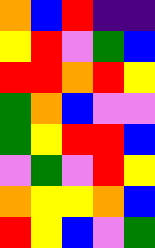[["orange", "blue", "red", "indigo", "indigo"], ["yellow", "red", "violet", "green", "blue"], ["red", "red", "orange", "red", "yellow"], ["green", "orange", "blue", "violet", "violet"], ["green", "yellow", "red", "red", "blue"], ["violet", "green", "violet", "red", "yellow"], ["orange", "yellow", "yellow", "orange", "blue"], ["red", "yellow", "blue", "violet", "green"]]